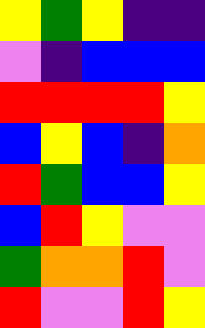[["yellow", "green", "yellow", "indigo", "indigo"], ["violet", "indigo", "blue", "blue", "blue"], ["red", "red", "red", "red", "yellow"], ["blue", "yellow", "blue", "indigo", "orange"], ["red", "green", "blue", "blue", "yellow"], ["blue", "red", "yellow", "violet", "violet"], ["green", "orange", "orange", "red", "violet"], ["red", "violet", "violet", "red", "yellow"]]